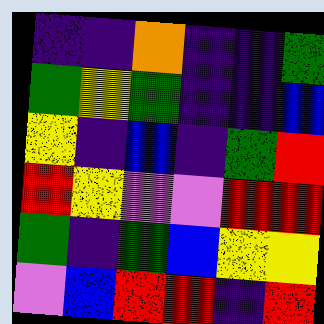[["indigo", "indigo", "orange", "indigo", "indigo", "green"], ["green", "yellow", "green", "indigo", "indigo", "blue"], ["yellow", "indigo", "blue", "indigo", "green", "red"], ["red", "yellow", "violet", "violet", "red", "red"], ["green", "indigo", "green", "blue", "yellow", "yellow"], ["violet", "blue", "red", "red", "indigo", "red"]]